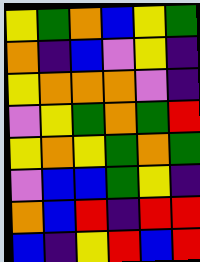[["yellow", "green", "orange", "blue", "yellow", "green"], ["orange", "indigo", "blue", "violet", "yellow", "indigo"], ["yellow", "orange", "orange", "orange", "violet", "indigo"], ["violet", "yellow", "green", "orange", "green", "red"], ["yellow", "orange", "yellow", "green", "orange", "green"], ["violet", "blue", "blue", "green", "yellow", "indigo"], ["orange", "blue", "red", "indigo", "red", "red"], ["blue", "indigo", "yellow", "red", "blue", "red"]]